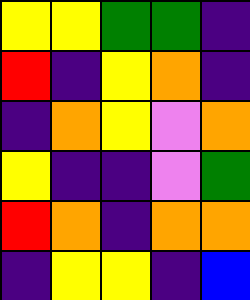[["yellow", "yellow", "green", "green", "indigo"], ["red", "indigo", "yellow", "orange", "indigo"], ["indigo", "orange", "yellow", "violet", "orange"], ["yellow", "indigo", "indigo", "violet", "green"], ["red", "orange", "indigo", "orange", "orange"], ["indigo", "yellow", "yellow", "indigo", "blue"]]